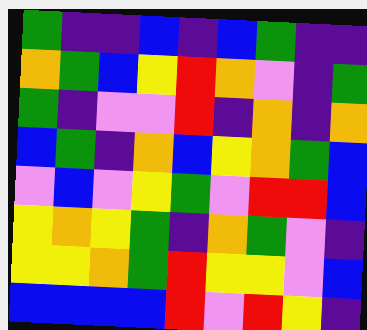[["green", "indigo", "indigo", "blue", "indigo", "blue", "green", "indigo", "indigo"], ["orange", "green", "blue", "yellow", "red", "orange", "violet", "indigo", "green"], ["green", "indigo", "violet", "violet", "red", "indigo", "orange", "indigo", "orange"], ["blue", "green", "indigo", "orange", "blue", "yellow", "orange", "green", "blue"], ["violet", "blue", "violet", "yellow", "green", "violet", "red", "red", "blue"], ["yellow", "orange", "yellow", "green", "indigo", "orange", "green", "violet", "indigo"], ["yellow", "yellow", "orange", "green", "red", "yellow", "yellow", "violet", "blue"], ["blue", "blue", "blue", "blue", "red", "violet", "red", "yellow", "indigo"]]